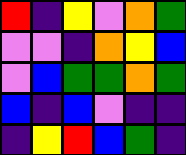[["red", "indigo", "yellow", "violet", "orange", "green"], ["violet", "violet", "indigo", "orange", "yellow", "blue"], ["violet", "blue", "green", "green", "orange", "green"], ["blue", "indigo", "blue", "violet", "indigo", "indigo"], ["indigo", "yellow", "red", "blue", "green", "indigo"]]